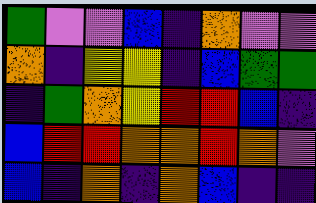[["green", "violet", "violet", "blue", "indigo", "orange", "violet", "violet"], ["orange", "indigo", "yellow", "yellow", "indigo", "blue", "green", "green"], ["indigo", "green", "orange", "yellow", "red", "red", "blue", "indigo"], ["blue", "red", "red", "orange", "orange", "red", "orange", "violet"], ["blue", "indigo", "orange", "indigo", "orange", "blue", "indigo", "indigo"]]